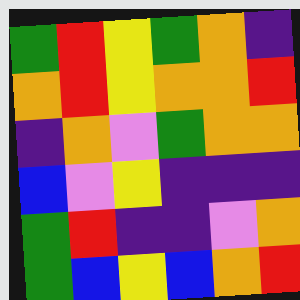[["green", "red", "yellow", "green", "orange", "indigo"], ["orange", "red", "yellow", "orange", "orange", "red"], ["indigo", "orange", "violet", "green", "orange", "orange"], ["blue", "violet", "yellow", "indigo", "indigo", "indigo"], ["green", "red", "indigo", "indigo", "violet", "orange"], ["green", "blue", "yellow", "blue", "orange", "red"]]